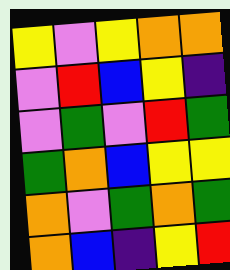[["yellow", "violet", "yellow", "orange", "orange"], ["violet", "red", "blue", "yellow", "indigo"], ["violet", "green", "violet", "red", "green"], ["green", "orange", "blue", "yellow", "yellow"], ["orange", "violet", "green", "orange", "green"], ["orange", "blue", "indigo", "yellow", "red"]]